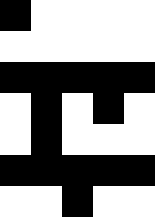[["black", "white", "white", "white", "white"], ["white", "white", "white", "white", "white"], ["black", "black", "black", "black", "black"], ["white", "black", "white", "black", "white"], ["white", "black", "white", "white", "white"], ["black", "black", "black", "black", "black"], ["white", "white", "black", "white", "white"]]